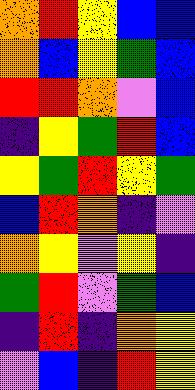[["orange", "red", "yellow", "blue", "blue"], ["orange", "blue", "yellow", "green", "blue"], ["red", "red", "orange", "violet", "blue"], ["indigo", "yellow", "green", "red", "blue"], ["yellow", "green", "red", "yellow", "green"], ["blue", "red", "orange", "indigo", "violet"], ["orange", "yellow", "violet", "yellow", "indigo"], ["green", "red", "violet", "green", "blue"], ["indigo", "red", "indigo", "orange", "yellow"], ["violet", "blue", "indigo", "red", "yellow"]]